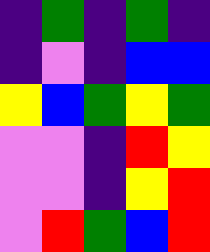[["indigo", "green", "indigo", "green", "indigo"], ["indigo", "violet", "indigo", "blue", "blue"], ["yellow", "blue", "green", "yellow", "green"], ["violet", "violet", "indigo", "red", "yellow"], ["violet", "violet", "indigo", "yellow", "red"], ["violet", "red", "green", "blue", "red"]]